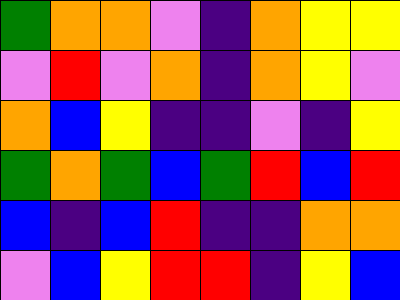[["green", "orange", "orange", "violet", "indigo", "orange", "yellow", "yellow"], ["violet", "red", "violet", "orange", "indigo", "orange", "yellow", "violet"], ["orange", "blue", "yellow", "indigo", "indigo", "violet", "indigo", "yellow"], ["green", "orange", "green", "blue", "green", "red", "blue", "red"], ["blue", "indigo", "blue", "red", "indigo", "indigo", "orange", "orange"], ["violet", "blue", "yellow", "red", "red", "indigo", "yellow", "blue"]]